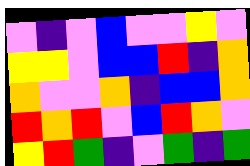[["violet", "indigo", "violet", "blue", "violet", "violet", "yellow", "violet"], ["yellow", "yellow", "violet", "blue", "blue", "red", "indigo", "orange"], ["orange", "violet", "violet", "orange", "indigo", "blue", "blue", "orange"], ["red", "orange", "red", "violet", "blue", "red", "orange", "violet"], ["yellow", "red", "green", "indigo", "violet", "green", "indigo", "green"]]